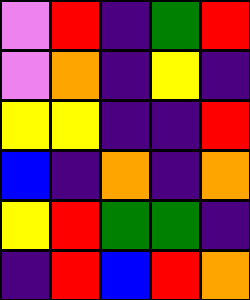[["violet", "red", "indigo", "green", "red"], ["violet", "orange", "indigo", "yellow", "indigo"], ["yellow", "yellow", "indigo", "indigo", "red"], ["blue", "indigo", "orange", "indigo", "orange"], ["yellow", "red", "green", "green", "indigo"], ["indigo", "red", "blue", "red", "orange"]]